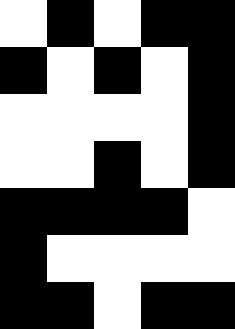[["white", "black", "white", "black", "black"], ["black", "white", "black", "white", "black"], ["white", "white", "white", "white", "black"], ["white", "white", "black", "white", "black"], ["black", "black", "black", "black", "white"], ["black", "white", "white", "white", "white"], ["black", "black", "white", "black", "black"]]